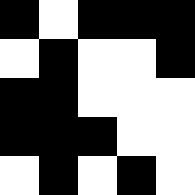[["black", "white", "black", "black", "black"], ["white", "black", "white", "white", "black"], ["black", "black", "white", "white", "white"], ["black", "black", "black", "white", "white"], ["white", "black", "white", "black", "white"]]